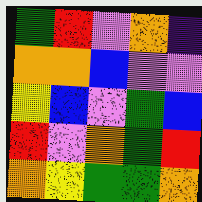[["green", "red", "violet", "orange", "indigo"], ["orange", "orange", "blue", "violet", "violet"], ["yellow", "blue", "violet", "green", "blue"], ["red", "violet", "orange", "green", "red"], ["orange", "yellow", "green", "green", "orange"]]